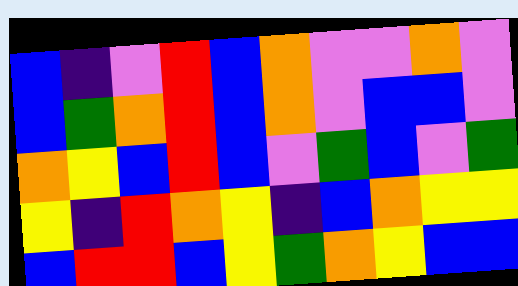[["blue", "indigo", "violet", "red", "blue", "orange", "violet", "violet", "orange", "violet"], ["blue", "green", "orange", "red", "blue", "orange", "violet", "blue", "blue", "violet"], ["orange", "yellow", "blue", "red", "blue", "violet", "green", "blue", "violet", "green"], ["yellow", "indigo", "red", "orange", "yellow", "indigo", "blue", "orange", "yellow", "yellow"], ["blue", "red", "red", "blue", "yellow", "green", "orange", "yellow", "blue", "blue"]]